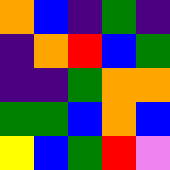[["orange", "blue", "indigo", "green", "indigo"], ["indigo", "orange", "red", "blue", "green"], ["indigo", "indigo", "green", "orange", "orange"], ["green", "green", "blue", "orange", "blue"], ["yellow", "blue", "green", "red", "violet"]]